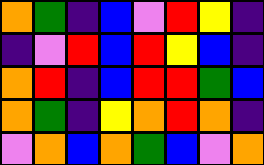[["orange", "green", "indigo", "blue", "violet", "red", "yellow", "indigo"], ["indigo", "violet", "red", "blue", "red", "yellow", "blue", "indigo"], ["orange", "red", "indigo", "blue", "red", "red", "green", "blue"], ["orange", "green", "indigo", "yellow", "orange", "red", "orange", "indigo"], ["violet", "orange", "blue", "orange", "green", "blue", "violet", "orange"]]